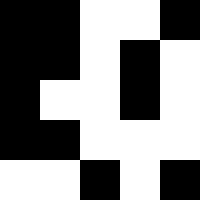[["black", "black", "white", "white", "black"], ["black", "black", "white", "black", "white"], ["black", "white", "white", "black", "white"], ["black", "black", "white", "white", "white"], ["white", "white", "black", "white", "black"]]